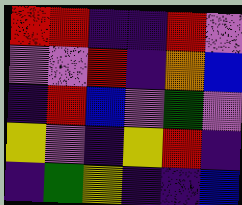[["red", "red", "indigo", "indigo", "red", "violet"], ["violet", "violet", "red", "indigo", "orange", "blue"], ["indigo", "red", "blue", "violet", "green", "violet"], ["yellow", "violet", "indigo", "yellow", "red", "indigo"], ["indigo", "green", "yellow", "indigo", "indigo", "blue"]]